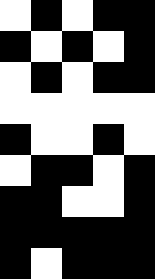[["white", "black", "white", "black", "black"], ["black", "white", "black", "white", "black"], ["white", "black", "white", "black", "black"], ["white", "white", "white", "white", "white"], ["black", "white", "white", "black", "white"], ["white", "black", "black", "white", "black"], ["black", "black", "white", "white", "black"], ["black", "black", "black", "black", "black"], ["black", "white", "black", "black", "black"]]